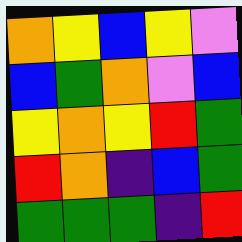[["orange", "yellow", "blue", "yellow", "violet"], ["blue", "green", "orange", "violet", "blue"], ["yellow", "orange", "yellow", "red", "green"], ["red", "orange", "indigo", "blue", "green"], ["green", "green", "green", "indigo", "red"]]